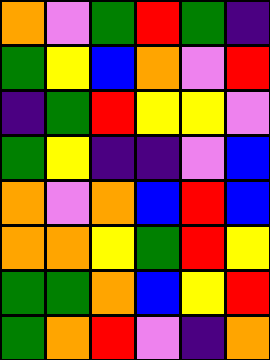[["orange", "violet", "green", "red", "green", "indigo"], ["green", "yellow", "blue", "orange", "violet", "red"], ["indigo", "green", "red", "yellow", "yellow", "violet"], ["green", "yellow", "indigo", "indigo", "violet", "blue"], ["orange", "violet", "orange", "blue", "red", "blue"], ["orange", "orange", "yellow", "green", "red", "yellow"], ["green", "green", "orange", "blue", "yellow", "red"], ["green", "orange", "red", "violet", "indigo", "orange"]]